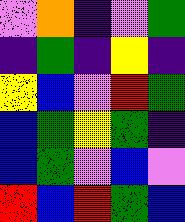[["violet", "orange", "indigo", "violet", "green"], ["indigo", "green", "indigo", "yellow", "indigo"], ["yellow", "blue", "violet", "red", "green"], ["blue", "green", "yellow", "green", "indigo"], ["blue", "green", "violet", "blue", "violet"], ["red", "blue", "red", "green", "blue"]]